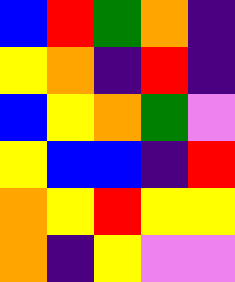[["blue", "red", "green", "orange", "indigo"], ["yellow", "orange", "indigo", "red", "indigo"], ["blue", "yellow", "orange", "green", "violet"], ["yellow", "blue", "blue", "indigo", "red"], ["orange", "yellow", "red", "yellow", "yellow"], ["orange", "indigo", "yellow", "violet", "violet"]]